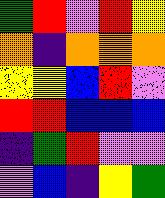[["green", "red", "violet", "red", "yellow"], ["orange", "indigo", "orange", "orange", "orange"], ["yellow", "yellow", "blue", "red", "violet"], ["red", "red", "blue", "blue", "blue"], ["indigo", "green", "red", "violet", "violet"], ["violet", "blue", "indigo", "yellow", "green"]]